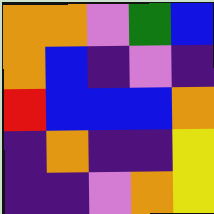[["orange", "orange", "violet", "green", "blue"], ["orange", "blue", "indigo", "violet", "indigo"], ["red", "blue", "blue", "blue", "orange"], ["indigo", "orange", "indigo", "indigo", "yellow"], ["indigo", "indigo", "violet", "orange", "yellow"]]